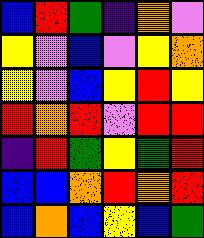[["blue", "red", "green", "indigo", "orange", "violet"], ["yellow", "violet", "blue", "violet", "yellow", "orange"], ["yellow", "violet", "blue", "yellow", "red", "yellow"], ["red", "orange", "red", "violet", "red", "red"], ["indigo", "red", "green", "yellow", "green", "red"], ["blue", "blue", "orange", "red", "orange", "red"], ["blue", "orange", "blue", "yellow", "blue", "green"]]